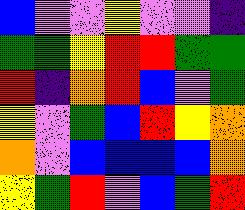[["blue", "violet", "violet", "yellow", "violet", "violet", "indigo"], ["green", "green", "yellow", "red", "red", "green", "green"], ["red", "indigo", "orange", "red", "blue", "violet", "green"], ["yellow", "violet", "green", "blue", "red", "yellow", "orange"], ["orange", "violet", "blue", "blue", "blue", "blue", "orange"], ["yellow", "green", "red", "violet", "blue", "green", "red"]]